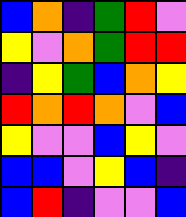[["blue", "orange", "indigo", "green", "red", "violet"], ["yellow", "violet", "orange", "green", "red", "red"], ["indigo", "yellow", "green", "blue", "orange", "yellow"], ["red", "orange", "red", "orange", "violet", "blue"], ["yellow", "violet", "violet", "blue", "yellow", "violet"], ["blue", "blue", "violet", "yellow", "blue", "indigo"], ["blue", "red", "indigo", "violet", "violet", "blue"]]